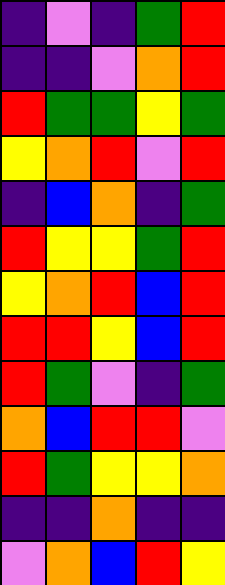[["indigo", "violet", "indigo", "green", "red"], ["indigo", "indigo", "violet", "orange", "red"], ["red", "green", "green", "yellow", "green"], ["yellow", "orange", "red", "violet", "red"], ["indigo", "blue", "orange", "indigo", "green"], ["red", "yellow", "yellow", "green", "red"], ["yellow", "orange", "red", "blue", "red"], ["red", "red", "yellow", "blue", "red"], ["red", "green", "violet", "indigo", "green"], ["orange", "blue", "red", "red", "violet"], ["red", "green", "yellow", "yellow", "orange"], ["indigo", "indigo", "orange", "indigo", "indigo"], ["violet", "orange", "blue", "red", "yellow"]]